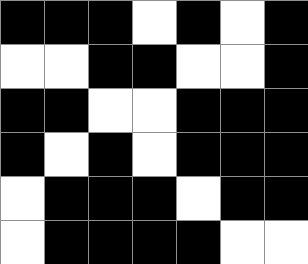[["black", "black", "black", "white", "black", "white", "black"], ["white", "white", "black", "black", "white", "white", "black"], ["black", "black", "white", "white", "black", "black", "black"], ["black", "white", "black", "white", "black", "black", "black"], ["white", "black", "black", "black", "white", "black", "black"], ["white", "black", "black", "black", "black", "white", "white"]]